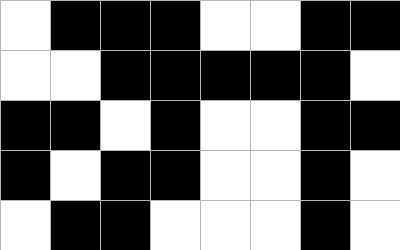[["white", "black", "black", "black", "white", "white", "black", "black"], ["white", "white", "black", "black", "black", "black", "black", "white"], ["black", "black", "white", "black", "white", "white", "black", "black"], ["black", "white", "black", "black", "white", "white", "black", "white"], ["white", "black", "black", "white", "white", "white", "black", "white"]]